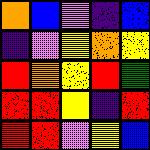[["orange", "blue", "violet", "indigo", "blue"], ["indigo", "violet", "yellow", "orange", "yellow"], ["red", "orange", "yellow", "red", "green"], ["red", "red", "yellow", "indigo", "red"], ["red", "red", "violet", "yellow", "blue"]]